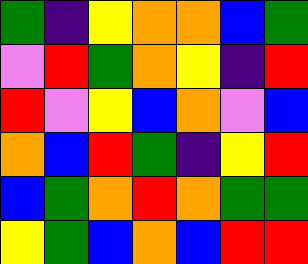[["green", "indigo", "yellow", "orange", "orange", "blue", "green"], ["violet", "red", "green", "orange", "yellow", "indigo", "red"], ["red", "violet", "yellow", "blue", "orange", "violet", "blue"], ["orange", "blue", "red", "green", "indigo", "yellow", "red"], ["blue", "green", "orange", "red", "orange", "green", "green"], ["yellow", "green", "blue", "orange", "blue", "red", "red"]]